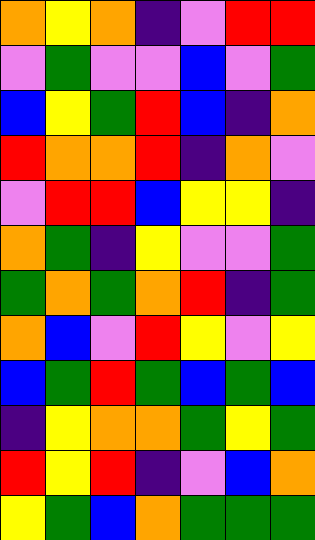[["orange", "yellow", "orange", "indigo", "violet", "red", "red"], ["violet", "green", "violet", "violet", "blue", "violet", "green"], ["blue", "yellow", "green", "red", "blue", "indigo", "orange"], ["red", "orange", "orange", "red", "indigo", "orange", "violet"], ["violet", "red", "red", "blue", "yellow", "yellow", "indigo"], ["orange", "green", "indigo", "yellow", "violet", "violet", "green"], ["green", "orange", "green", "orange", "red", "indigo", "green"], ["orange", "blue", "violet", "red", "yellow", "violet", "yellow"], ["blue", "green", "red", "green", "blue", "green", "blue"], ["indigo", "yellow", "orange", "orange", "green", "yellow", "green"], ["red", "yellow", "red", "indigo", "violet", "blue", "orange"], ["yellow", "green", "blue", "orange", "green", "green", "green"]]